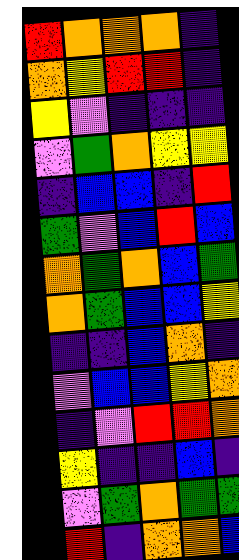[["red", "orange", "orange", "orange", "indigo"], ["orange", "yellow", "red", "red", "indigo"], ["yellow", "violet", "indigo", "indigo", "indigo"], ["violet", "green", "orange", "yellow", "yellow"], ["indigo", "blue", "blue", "indigo", "red"], ["green", "violet", "blue", "red", "blue"], ["orange", "green", "orange", "blue", "green"], ["orange", "green", "blue", "blue", "yellow"], ["indigo", "indigo", "blue", "orange", "indigo"], ["violet", "blue", "blue", "yellow", "orange"], ["indigo", "violet", "red", "red", "orange"], ["yellow", "indigo", "indigo", "blue", "indigo"], ["violet", "green", "orange", "green", "green"], ["red", "indigo", "orange", "orange", "blue"]]